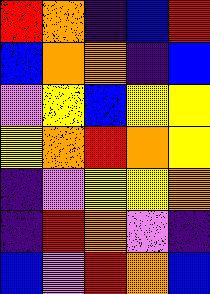[["red", "orange", "indigo", "blue", "red"], ["blue", "orange", "orange", "indigo", "blue"], ["violet", "yellow", "blue", "yellow", "yellow"], ["yellow", "orange", "red", "orange", "yellow"], ["indigo", "violet", "yellow", "yellow", "orange"], ["indigo", "red", "orange", "violet", "indigo"], ["blue", "violet", "red", "orange", "blue"]]